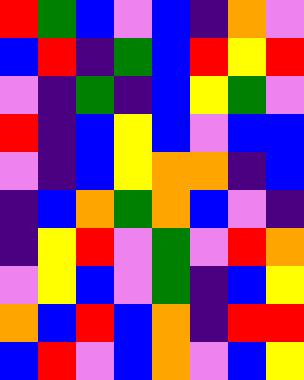[["red", "green", "blue", "violet", "blue", "indigo", "orange", "violet"], ["blue", "red", "indigo", "green", "blue", "red", "yellow", "red"], ["violet", "indigo", "green", "indigo", "blue", "yellow", "green", "violet"], ["red", "indigo", "blue", "yellow", "blue", "violet", "blue", "blue"], ["violet", "indigo", "blue", "yellow", "orange", "orange", "indigo", "blue"], ["indigo", "blue", "orange", "green", "orange", "blue", "violet", "indigo"], ["indigo", "yellow", "red", "violet", "green", "violet", "red", "orange"], ["violet", "yellow", "blue", "violet", "green", "indigo", "blue", "yellow"], ["orange", "blue", "red", "blue", "orange", "indigo", "red", "red"], ["blue", "red", "violet", "blue", "orange", "violet", "blue", "yellow"]]